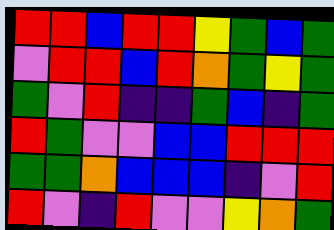[["red", "red", "blue", "red", "red", "yellow", "green", "blue", "green"], ["violet", "red", "red", "blue", "red", "orange", "green", "yellow", "green"], ["green", "violet", "red", "indigo", "indigo", "green", "blue", "indigo", "green"], ["red", "green", "violet", "violet", "blue", "blue", "red", "red", "red"], ["green", "green", "orange", "blue", "blue", "blue", "indigo", "violet", "red"], ["red", "violet", "indigo", "red", "violet", "violet", "yellow", "orange", "green"]]